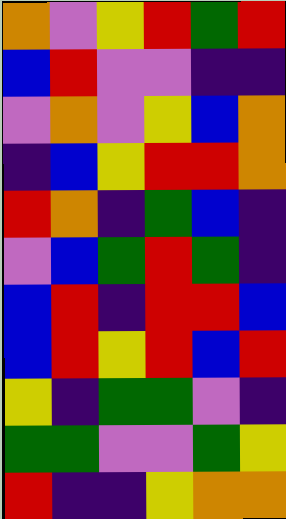[["orange", "violet", "yellow", "red", "green", "red"], ["blue", "red", "violet", "violet", "indigo", "indigo"], ["violet", "orange", "violet", "yellow", "blue", "orange"], ["indigo", "blue", "yellow", "red", "red", "orange"], ["red", "orange", "indigo", "green", "blue", "indigo"], ["violet", "blue", "green", "red", "green", "indigo"], ["blue", "red", "indigo", "red", "red", "blue"], ["blue", "red", "yellow", "red", "blue", "red"], ["yellow", "indigo", "green", "green", "violet", "indigo"], ["green", "green", "violet", "violet", "green", "yellow"], ["red", "indigo", "indigo", "yellow", "orange", "orange"]]